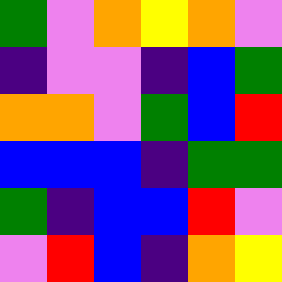[["green", "violet", "orange", "yellow", "orange", "violet"], ["indigo", "violet", "violet", "indigo", "blue", "green"], ["orange", "orange", "violet", "green", "blue", "red"], ["blue", "blue", "blue", "indigo", "green", "green"], ["green", "indigo", "blue", "blue", "red", "violet"], ["violet", "red", "blue", "indigo", "orange", "yellow"]]